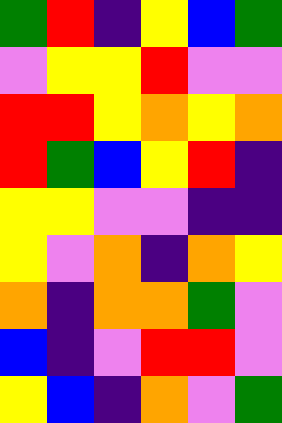[["green", "red", "indigo", "yellow", "blue", "green"], ["violet", "yellow", "yellow", "red", "violet", "violet"], ["red", "red", "yellow", "orange", "yellow", "orange"], ["red", "green", "blue", "yellow", "red", "indigo"], ["yellow", "yellow", "violet", "violet", "indigo", "indigo"], ["yellow", "violet", "orange", "indigo", "orange", "yellow"], ["orange", "indigo", "orange", "orange", "green", "violet"], ["blue", "indigo", "violet", "red", "red", "violet"], ["yellow", "blue", "indigo", "orange", "violet", "green"]]